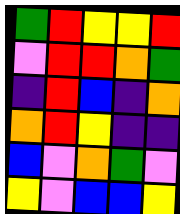[["green", "red", "yellow", "yellow", "red"], ["violet", "red", "red", "orange", "green"], ["indigo", "red", "blue", "indigo", "orange"], ["orange", "red", "yellow", "indigo", "indigo"], ["blue", "violet", "orange", "green", "violet"], ["yellow", "violet", "blue", "blue", "yellow"]]